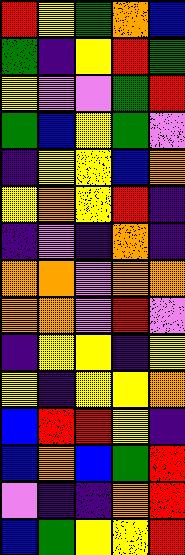[["red", "yellow", "green", "orange", "blue"], ["green", "indigo", "yellow", "red", "green"], ["yellow", "violet", "violet", "green", "red"], ["green", "blue", "yellow", "green", "violet"], ["indigo", "yellow", "yellow", "blue", "orange"], ["yellow", "orange", "yellow", "red", "indigo"], ["indigo", "violet", "indigo", "orange", "indigo"], ["orange", "orange", "violet", "orange", "orange"], ["orange", "orange", "violet", "red", "violet"], ["indigo", "yellow", "yellow", "indigo", "yellow"], ["yellow", "indigo", "yellow", "yellow", "orange"], ["blue", "red", "red", "yellow", "indigo"], ["blue", "orange", "blue", "green", "red"], ["violet", "indigo", "indigo", "orange", "red"], ["blue", "green", "yellow", "yellow", "red"]]